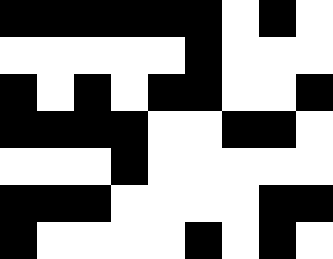[["black", "black", "black", "black", "black", "black", "white", "black", "white"], ["white", "white", "white", "white", "white", "black", "white", "white", "white"], ["black", "white", "black", "white", "black", "black", "white", "white", "black"], ["black", "black", "black", "black", "white", "white", "black", "black", "white"], ["white", "white", "white", "black", "white", "white", "white", "white", "white"], ["black", "black", "black", "white", "white", "white", "white", "black", "black"], ["black", "white", "white", "white", "white", "black", "white", "black", "white"]]